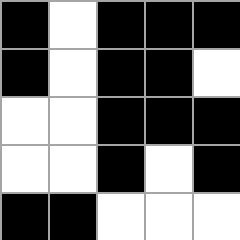[["black", "white", "black", "black", "black"], ["black", "white", "black", "black", "white"], ["white", "white", "black", "black", "black"], ["white", "white", "black", "white", "black"], ["black", "black", "white", "white", "white"]]